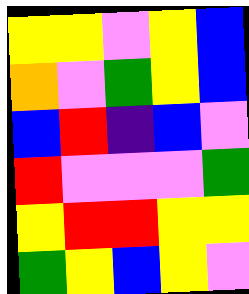[["yellow", "yellow", "violet", "yellow", "blue"], ["orange", "violet", "green", "yellow", "blue"], ["blue", "red", "indigo", "blue", "violet"], ["red", "violet", "violet", "violet", "green"], ["yellow", "red", "red", "yellow", "yellow"], ["green", "yellow", "blue", "yellow", "violet"]]